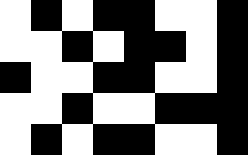[["white", "black", "white", "black", "black", "white", "white", "black"], ["white", "white", "black", "white", "black", "black", "white", "black"], ["black", "white", "white", "black", "black", "white", "white", "black"], ["white", "white", "black", "white", "white", "black", "black", "black"], ["white", "black", "white", "black", "black", "white", "white", "black"]]